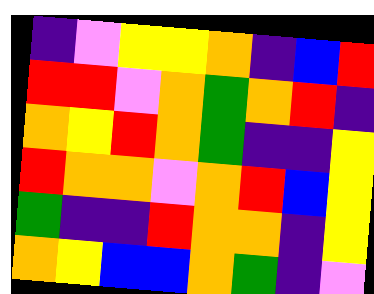[["indigo", "violet", "yellow", "yellow", "orange", "indigo", "blue", "red"], ["red", "red", "violet", "orange", "green", "orange", "red", "indigo"], ["orange", "yellow", "red", "orange", "green", "indigo", "indigo", "yellow"], ["red", "orange", "orange", "violet", "orange", "red", "blue", "yellow"], ["green", "indigo", "indigo", "red", "orange", "orange", "indigo", "yellow"], ["orange", "yellow", "blue", "blue", "orange", "green", "indigo", "violet"]]